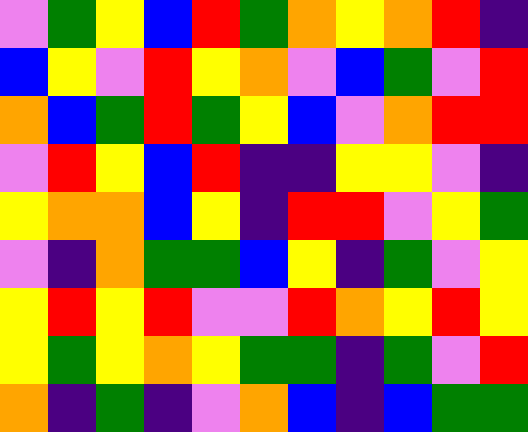[["violet", "green", "yellow", "blue", "red", "green", "orange", "yellow", "orange", "red", "indigo"], ["blue", "yellow", "violet", "red", "yellow", "orange", "violet", "blue", "green", "violet", "red"], ["orange", "blue", "green", "red", "green", "yellow", "blue", "violet", "orange", "red", "red"], ["violet", "red", "yellow", "blue", "red", "indigo", "indigo", "yellow", "yellow", "violet", "indigo"], ["yellow", "orange", "orange", "blue", "yellow", "indigo", "red", "red", "violet", "yellow", "green"], ["violet", "indigo", "orange", "green", "green", "blue", "yellow", "indigo", "green", "violet", "yellow"], ["yellow", "red", "yellow", "red", "violet", "violet", "red", "orange", "yellow", "red", "yellow"], ["yellow", "green", "yellow", "orange", "yellow", "green", "green", "indigo", "green", "violet", "red"], ["orange", "indigo", "green", "indigo", "violet", "orange", "blue", "indigo", "blue", "green", "green"]]